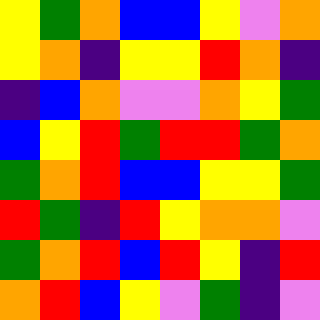[["yellow", "green", "orange", "blue", "blue", "yellow", "violet", "orange"], ["yellow", "orange", "indigo", "yellow", "yellow", "red", "orange", "indigo"], ["indigo", "blue", "orange", "violet", "violet", "orange", "yellow", "green"], ["blue", "yellow", "red", "green", "red", "red", "green", "orange"], ["green", "orange", "red", "blue", "blue", "yellow", "yellow", "green"], ["red", "green", "indigo", "red", "yellow", "orange", "orange", "violet"], ["green", "orange", "red", "blue", "red", "yellow", "indigo", "red"], ["orange", "red", "blue", "yellow", "violet", "green", "indigo", "violet"]]